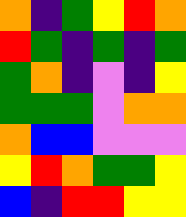[["orange", "indigo", "green", "yellow", "red", "orange"], ["red", "green", "indigo", "green", "indigo", "green"], ["green", "orange", "indigo", "violet", "indigo", "yellow"], ["green", "green", "green", "violet", "orange", "orange"], ["orange", "blue", "blue", "violet", "violet", "violet"], ["yellow", "red", "orange", "green", "green", "yellow"], ["blue", "indigo", "red", "red", "yellow", "yellow"]]